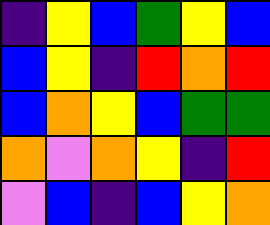[["indigo", "yellow", "blue", "green", "yellow", "blue"], ["blue", "yellow", "indigo", "red", "orange", "red"], ["blue", "orange", "yellow", "blue", "green", "green"], ["orange", "violet", "orange", "yellow", "indigo", "red"], ["violet", "blue", "indigo", "blue", "yellow", "orange"]]